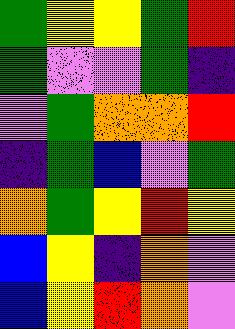[["green", "yellow", "yellow", "green", "red"], ["green", "violet", "violet", "green", "indigo"], ["violet", "green", "orange", "orange", "red"], ["indigo", "green", "blue", "violet", "green"], ["orange", "green", "yellow", "red", "yellow"], ["blue", "yellow", "indigo", "orange", "violet"], ["blue", "yellow", "red", "orange", "violet"]]